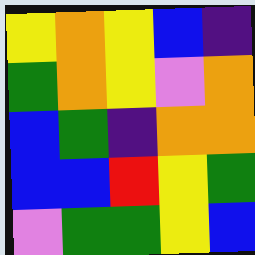[["yellow", "orange", "yellow", "blue", "indigo"], ["green", "orange", "yellow", "violet", "orange"], ["blue", "green", "indigo", "orange", "orange"], ["blue", "blue", "red", "yellow", "green"], ["violet", "green", "green", "yellow", "blue"]]